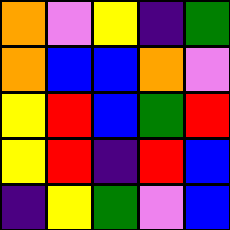[["orange", "violet", "yellow", "indigo", "green"], ["orange", "blue", "blue", "orange", "violet"], ["yellow", "red", "blue", "green", "red"], ["yellow", "red", "indigo", "red", "blue"], ["indigo", "yellow", "green", "violet", "blue"]]